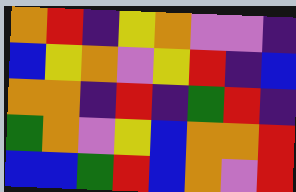[["orange", "red", "indigo", "yellow", "orange", "violet", "violet", "indigo"], ["blue", "yellow", "orange", "violet", "yellow", "red", "indigo", "blue"], ["orange", "orange", "indigo", "red", "indigo", "green", "red", "indigo"], ["green", "orange", "violet", "yellow", "blue", "orange", "orange", "red"], ["blue", "blue", "green", "red", "blue", "orange", "violet", "red"]]